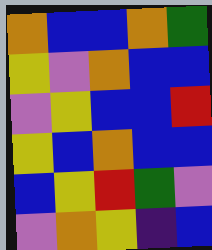[["orange", "blue", "blue", "orange", "green"], ["yellow", "violet", "orange", "blue", "blue"], ["violet", "yellow", "blue", "blue", "red"], ["yellow", "blue", "orange", "blue", "blue"], ["blue", "yellow", "red", "green", "violet"], ["violet", "orange", "yellow", "indigo", "blue"]]